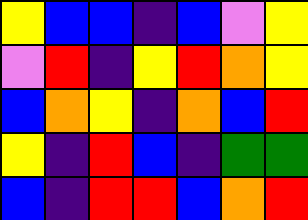[["yellow", "blue", "blue", "indigo", "blue", "violet", "yellow"], ["violet", "red", "indigo", "yellow", "red", "orange", "yellow"], ["blue", "orange", "yellow", "indigo", "orange", "blue", "red"], ["yellow", "indigo", "red", "blue", "indigo", "green", "green"], ["blue", "indigo", "red", "red", "blue", "orange", "red"]]